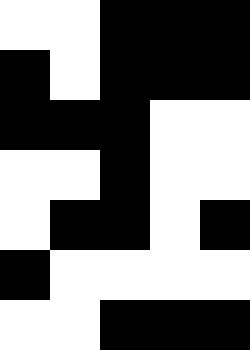[["white", "white", "black", "black", "black"], ["black", "white", "black", "black", "black"], ["black", "black", "black", "white", "white"], ["white", "white", "black", "white", "white"], ["white", "black", "black", "white", "black"], ["black", "white", "white", "white", "white"], ["white", "white", "black", "black", "black"]]